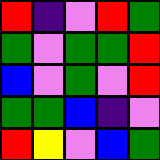[["red", "indigo", "violet", "red", "green"], ["green", "violet", "green", "green", "red"], ["blue", "violet", "green", "violet", "red"], ["green", "green", "blue", "indigo", "violet"], ["red", "yellow", "violet", "blue", "green"]]